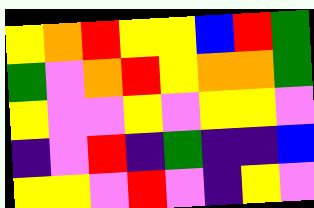[["yellow", "orange", "red", "yellow", "yellow", "blue", "red", "green"], ["green", "violet", "orange", "red", "yellow", "orange", "orange", "green"], ["yellow", "violet", "violet", "yellow", "violet", "yellow", "yellow", "violet"], ["indigo", "violet", "red", "indigo", "green", "indigo", "indigo", "blue"], ["yellow", "yellow", "violet", "red", "violet", "indigo", "yellow", "violet"]]